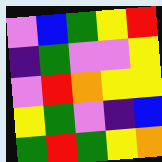[["violet", "blue", "green", "yellow", "red"], ["indigo", "green", "violet", "violet", "yellow"], ["violet", "red", "orange", "yellow", "yellow"], ["yellow", "green", "violet", "indigo", "blue"], ["green", "red", "green", "yellow", "orange"]]